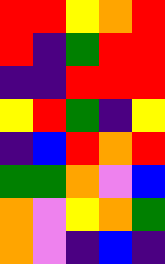[["red", "red", "yellow", "orange", "red"], ["red", "indigo", "green", "red", "red"], ["indigo", "indigo", "red", "red", "red"], ["yellow", "red", "green", "indigo", "yellow"], ["indigo", "blue", "red", "orange", "red"], ["green", "green", "orange", "violet", "blue"], ["orange", "violet", "yellow", "orange", "green"], ["orange", "violet", "indigo", "blue", "indigo"]]